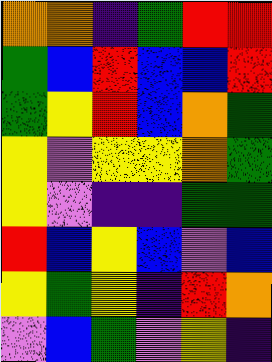[["orange", "orange", "indigo", "green", "red", "red"], ["green", "blue", "red", "blue", "blue", "red"], ["green", "yellow", "red", "blue", "orange", "green"], ["yellow", "violet", "yellow", "yellow", "orange", "green"], ["yellow", "violet", "indigo", "indigo", "green", "green"], ["red", "blue", "yellow", "blue", "violet", "blue"], ["yellow", "green", "yellow", "indigo", "red", "orange"], ["violet", "blue", "green", "violet", "yellow", "indigo"]]